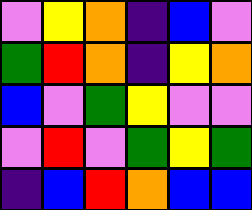[["violet", "yellow", "orange", "indigo", "blue", "violet"], ["green", "red", "orange", "indigo", "yellow", "orange"], ["blue", "violet", "green", "yellow", "violet", "violet"], ["violet", "red", "violet", "green", "yellow", "green"], ["indigo", "blue", "red", "orange", "blue", "blue"]]